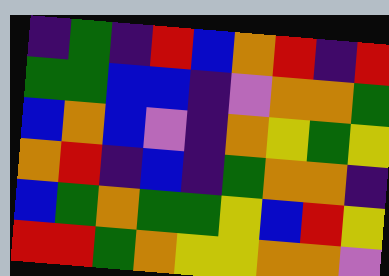[["indigo", "green", "indigo", "red", "blue", "orange", "red", "indigo", "red"], ["green", "green", "blue", "blue", "indigo", "violet", "orange", "orange", "green"], ["blue", "orange", "blue", "violet", "indigo", "orange", "yellow", "green", "yellow"], ["orange", "red", "indigo", "blue", "indigo", "green", "orange", "orange", "indigo"], ["blue", "green", "orange", "green", "green", "yellow", "blue", "red", "yellow"], ["red", "red", "green", "orange", "yellow", "yellow", "orange", "orange", "violet"]]